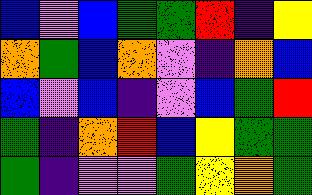[["blue", "violet", "blue", "green", "green", "red", "indigo", "yellow"], ["orange", "green", "blue", "orange", "violet", "indigo", "orange", "blue"], ["blue", "violet", "blue", "indigo", "violet", "blue", "green", "red"], ["green", "indigo", "orange", "red", "blue", "yellow", "green", "green"], ["green", "indigo", "violet", "violet", "green", "yellow", "orange", "green"]]